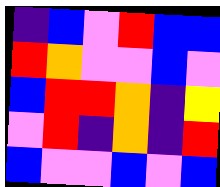[["indigo", "blue", "violet", "red", "blue", "blue"], ["red", "orange", "violet", "violet", "blue", "violet"], ["blue", "red", "red", "orange", "indigo", "yellow"], ["violet", "red", "indigo", "orange", "indigo", "red"], ["blue", "violet", "violet", "blue", "violet", "blue"]]